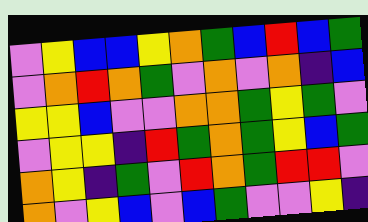[["violet", "yellow", "blue", "blue", "yellow", "orange", "green", "blue", "red", "blue", "green"], ["violet", "orange", "red", "orange", "green", "violet", "orange", "violet", "orange", "indigo", "blue"], ["yellow", "yellow", "blue", "violet", "violet", "orange", "orange", "green", "yellow", "green", "violet"], ["violet", "yellow", "yellow", "indigo", "red", "green", "orange", "green", "yellow", "blue", "green"], ["orange", "yellow", "indigo", "green", "violet", "red", "orange", "green", "red", "red", "violet"], ["orange", "violet", "yellow", "blue", "violet", "blue", "green", "violet", "violet", "yellow", "indigo"]]